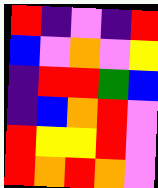[["red", "indigo", "violet", "indigo", "red"], ["blue", "violet", "orange", "violet", "yellow"], ["indigo", "red", "red", "green", "blue"], ["indigo", "blue", "orange", "red", "violet"], ["red", "yellow", "yellow", "red", "violet"], ["red", "orange", "red", "orange", "violet"]]